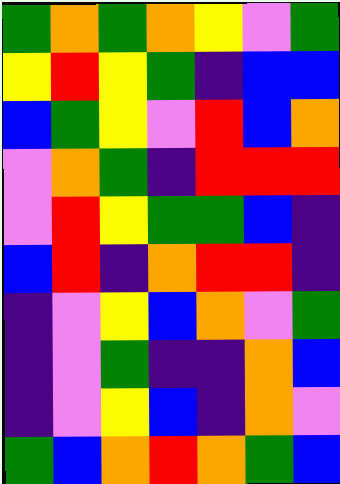[["green", "orange", "green", "orange", "yellow", "violet", "green"], ["yellow", "red", "yellow", "green", "indigo", "blue", "blue"], ["blue", "green", "yellow", "violet", "red", "blue", "orange"], ["violet", "orange", "green", "indigo", "red", "red", "red"], ["violet", "red", "yellow", "green", "green", "blue", "indigo"], ["blue", "red", "indigo", "orange", "red", "red", "indigo"], ["indigo", "violet", "yellow", "blue", "orange", "violet", "green"], ["indigo", "violet", "green", "indigo", "indigo", "orange", "blue"], ["indigo", "violet", "yellow", "blue", "indigo", "orange", "violet"], ["green", "blue", "orange", "red", "orange", "green", "blue"]]